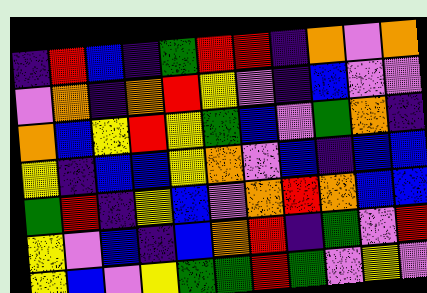[["indigo", "red", "blue", "indigo", "green", "red", "red", "indigo", "orange", "violet", "orange"], ["violet", "orange", "indigo", "orange", "red", "yellow", "violet", "indigo", "blue", "violet", "violet"], ["orange", "blue", "yellow", "red", "yellow", "green", "blue", "violet", "green", "orange", "indigo"], ["yellow", "indigo", "blue", "blue", "yellow", "orange", "violet", "blue", "indigo", "blue", "blue"], ["green", "red", "indigo", "yellow", "blue", "violet", "orange", "red", "orange", "blue", "blue"], ["yellow", "violet", "blue", "indigo", "blue", "orange", "red", "indigo", "green", "violet", "red"], ["yellow", "blue", "violet", "yellow", "green", "green", "red", "green", "violet", "yellow", "violet"]]